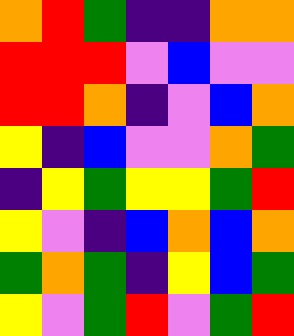[["orange", "red", "green", "indigo", "indigo", "orange", "orange"], ["red", "red", "red", "violet", "blue", "violet", "violet"], ["red", "red", "orange", "indigo", "violet", "blue", "orange"], ["yellow", "indigo", "blue", "violet", "violet", "orange", "green"], ["indigo", "yellow", "green", "yellow", "yellow", "green", "red"], ["yellow", "violet", "indigo", "blue", "orange", "blue", "orange"], ["green", "orange", "green", "indigo", "yellow", "blue", "green"], ["yellow", "violet", "green", "red", "violet", "green", "red"]]